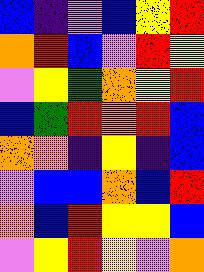[["blue", "indigo", "violet", "blue", "yellow", "red"], ["orange", "red", "blue", "violet", "red", "yellow"], ["violet", "yellow", "green", "orange", "yellow", "red"], ["blue", "green", "red", "orange", "red", "blue"], ["orange", "orange", "indigo", "yellow", "indigo", "blue"], ["violet", "blue", "blue", "orange", "blue", "red"], ["orange", "blue", "red", "yellow", "yellow", "blue"], ["violet", "yellow", "red", "yellow", "violet", "orange"]]